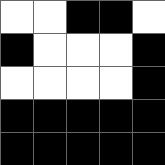[["white", "white", "black", "black", "white"], ["black", "white", "white", "white", "black"], ["white", "white", "white", "white", "black"], ["black", "black", "black", "black", "black"], ["black", "black", "black", "black", "black"]]